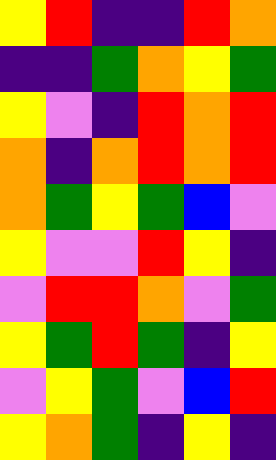[["yellow", "red", "indigo", "indigo", "red", "orange"], ["indigo", "indigo", "green", "orange", "yellow", "green"], ["yellow", "violet", "indigo", "red", "orange", "red"], ["orange", "indigo", "orange", "red", "orange", "red"], ["orange", "green", "yellow", "green", "blue", "violet"], ["yellow", "violet", "violet", "red", "yellow", "indigo"], ["violet", "red", "red", "orange", "violet", "green"], ["yellow", "green", "red", "green", "indigo", "yellow"], ["violet", "yellow", "green", "violet", "blue", "red"], ["yellow", "orange", "green", "indigo", "yellow", "indigo"]]